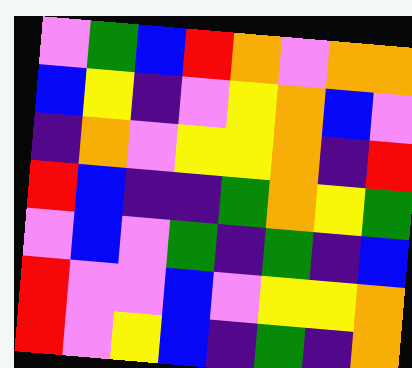[["violet", "green", "blue", "red", "orange", "violet", "orange", "orange"], ["blue", "yellow", "indigo", "violet", "yellow", "orange", "blue", "violet"], ["indigo", "orange", "violet", "yellow", "yellow", "orange", "indigo", "red"], ["red", "blue", "indigo", "indigo", "green", "orange", "yellow", "green"], ["violet", "blue", "violet", "green", "indigo", "green", "indigo", "blue"], ["red", "violet", "violet", "blue", "violet", "yellow", "yellow", "orange"], ["red", "violet", "yellow", "blue", "indigo", "green", "indigo", "orange"]]